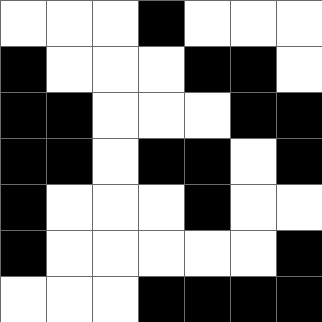[["white", "white", "white", "black", "white", "white", "white"], ["black", "white", "white", "white", "black", "black", "white"], ["black", "black", "white", "white", "white", "black", "black"], ["black", "black", "white", "black", "black", "white", "black"], ["black", "white", "white", "white", "black", "white", "white"], ["black", "white", "white", "white", "white", "white", "black"], ["white", "white", "white", "black", "black", "black", "black"]]